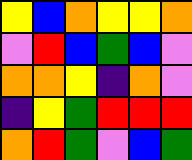[["yellow", "blue", "orange", "yellow", "yellow", "orange"], ["violet", "red", "blue", "green", "blue", "violet"], ["orange", "orange", "yellow", "indigo", "orange", "violet"], ["indigo", "yellow", "green", "red", "red", "red"], ["orange", "red", "green", "violet", "blue", "green"]]